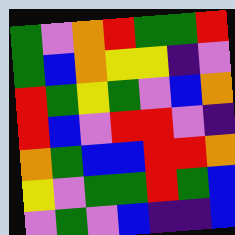[["green", "violet", "orange", "red", "green", "green", "red"], ["green", "blue", "orange", "yellow", "yellow", "indigo", "violet"], ["red", "green", "yellow", "green", "violet", "blue", "orange"], ["red", "blue", "violet", "red", "red", "violet", "indigo"], ["orange", "green", "blue", "blue", "red", "red", "orange"], ["yellow", "violet", "green", "green", "red", "green", "blue"], ["violet", "green", "violet", "blue", "indigo", "indigo", "blue"]]